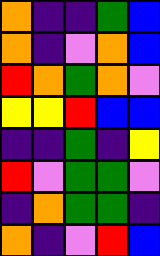[["orange", "indigo", "indigo", "green", "blue"], ["orange", "indigo", "violet", "orange", "blue"], ["red", "orange", "green", "orange", "violet"], ["yellow", "yellow", "red", "blue", "blue"], ["indigo", "indigo", "green", "indigo", "yellow"], ["red", "violet", "green", "green", "violet"], ["indigo", "orange", "green", "green", "indigo"], ["orange", "indigo", "violet", "red", "blue"]]